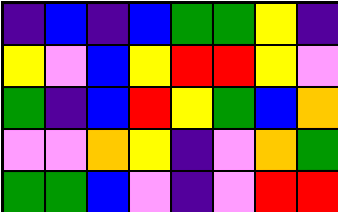[["indigo", "blue", "indigo", "blue", "green", "green", "yellow", "indigo"], ["yellow", "violet", "blue", "yellow", "red", "red", "yellow", "violet"], ["green", "indigo", "blue", "red", "yellow", "green", "blue", "orange"], ["violet", "violet", "orange", "yellow", "indigo", "violet", "orange", "green"], ["green", "green", "blue", "violet", "indigo", "violet", "red", "red"]]